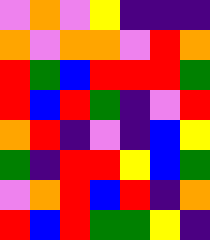[["violet", "orange", "violet", "yellow", "indigo", "indigo", "indigo"], ["orange", "violet", "orange", "orange", "violet", "red", "orange"], ["red", "green", "blue", "red", "red", "red", "green"], ["red", "blue", "red", "green", "indigo", "violet", "red"], ["orange", "red", "indigo", "violet", "indigo", "blue", "yellow"], ["green", "indigo", "red", "red", "yellow", "blue", "green"], ["violet", "orange", "red", "blue", "red", "indigo", "orange"], ["red", "blue", "red", "green", "green", "yellow", "indigo"]]